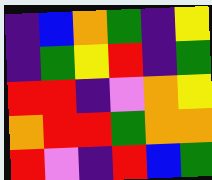[["indigo", "blue", "orange", "green", "indigo", "yellow"], ["indigo", "green", "yellow", "red", "indigo", "green"], ["red", "red", "indigo", "violet", "orange", "yellow"], ["orange", "red", "red", "green", "orange", "orange"], ["red", "violet", "indigo", "red", "blue", "green"]]